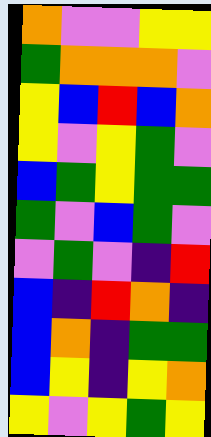[["orange", "violet", "violet", "yellow", "yellow"], ["green", "orange", "orange", "orange", "violet"], ["yellow", "blue", "red", "blue", "orange"], ["yellow", "violet", "yellow", "green", "violet"], ["blue", "green", "yellow", "green", "green"], ["green", "violet", "blue", "green", "violet"], ["violet", "green", "violet", "indigo", "red"], ["blue", "indigo", "red", "orange", "indigo"], ["blue", "orange", "indigo", "green", "green"], ["blue", "yellow", "indigo", "yellow", "orange"], ["yellow", "violet", "yellow", "green", "yellow"]]